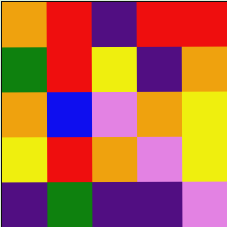[["orange", "red", "indigo", "red", "red"], ["green", "red", "yellow", "indigo", "orange"], ["orange", "blue", "violet", "orange", "yellow"], ["yellow", "red", "orange", "violet", "yellow"], ["indigo", "green", "indigo", "indigo", "violet"]]